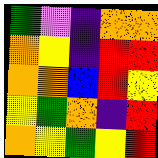[["green", "violet", "indigo", "orange", "orange"], ["orange", "yellow", "indigo", "red", "red"], ["orange", "orange", "blue", "red", "yellow"], ["yellow", "green", "orange", "indigo", "red"], ["orange", "yellow", "green", "yellow", "red"]]